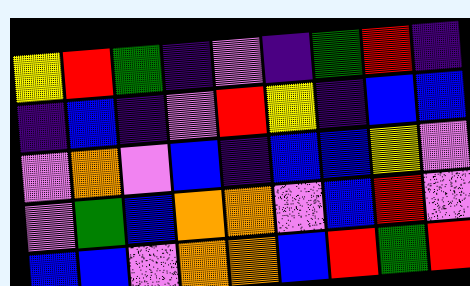[["yellow", "red", "green", "indigo", "violet", "indigo", "green", "red", "indigo"], ["indigo", "blue", "indigo", "violet", "red", "yellow", "indigo", "blue", "blue"], ["violet", "orange", "violet", "blue", "indigo", "blue", "blue", "yellow", "violet"], ["violet", "green", "blue", "orange", "orange", "violet", "blue", "red", "violet"], ["blue", "blue", "violet", "orange", "orange", "blue", "red", "green", "red"]]